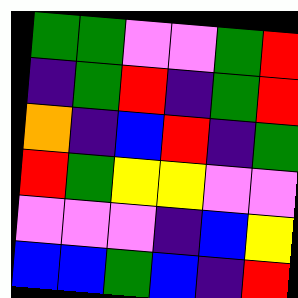[["green", "green", "violet", "violet", "green", "red"], ["indigo", "green", "red", "indigo", "green", "red"], ["orange", "indigo", "blue", "red", "indigo", "green"], ["red", "green", "yellow", "yellow", "violet", "violet"], ["violet", "violet", "violet", "indigo", "blue", "yellow"], ["blue", "blue", "green", "blue", "indigo", "red"]]